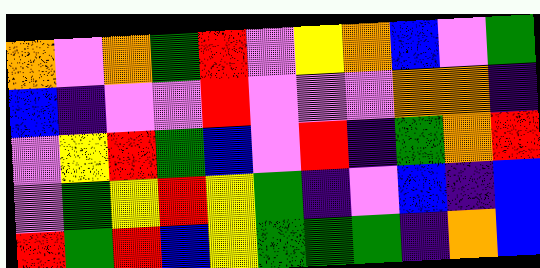[["orange", "violet", "orange", "green", "red", "violet", "yellow", "orange", "blue", "violet", "green"], ["blue", "indigo", "violet", "violet", "red", "violet", "violet", "violet", "orange", "orange", "indigo"], ["violet", "yellow", "red", "green", "blue", "violet", "red", "indigo", "green", "orange", "red"], ["violet", "green", "yellow", "red", "yellow", "green", "indigo", "violet", "blue", "indigo", "blue"], ["red", "green", "red", "blue", "yellow", "green", "green", "green", "indigo", "orange", "blue"]]